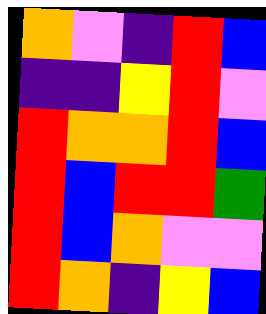[["orange", "violet", "indigo", "red", "blue"], ["indigo", "indigo", "yellow", "red", "violet"], ["red", "orange", "orange", "red", "blue"], ["red", "blue", "red", "red", "green"], ["red", "blue", "orange", "violet", "violet"], ["red", "orange", "indigo", "yellow", "blue"]]